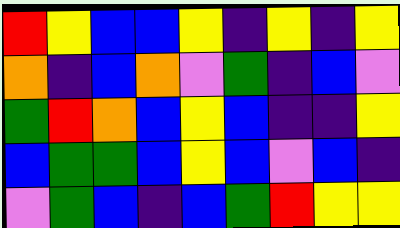[["red", "yellow", "blue", "blue", "yellow", "indigo", "yellow", "indigo", "yellow"], ["orange", "indigo", "blue", "orange", "violet", "green", "indigo", "blue", "violet"], ["green", "red", "orange", "blue", "yellow", "blue", "indigo", "indigo", "yellow"], ["blue", "green", "green", "blue", "yellow", "blue", "violet", "blue", "indigo"], ["violet", "green", "blue", "indigo", "blue", "green", "red", "yellow", "yellow"]]